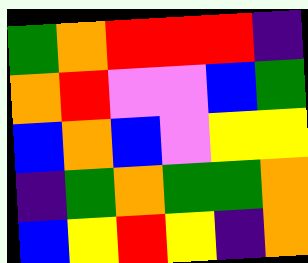[["green", "orange", "red", "red", "red", "indigo"], ["orange", "red", "violet", "violet", "blue", "green"], ["blue", "orange", "blue", "violet", "yellow", "yellow"], ["indigo", "green", "orange", "green", "green", "orange"], ["blue", "yellow", "red", "yellow", "indigo", "orange"]]